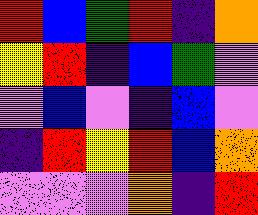[["red", "blue", "green", "red", "indigo", "orange"], ["yellow", "red", "indigo", "blue", "green", "violet"], ["violet", "blue", "violet", "indigo", "blue", "violet"], ["indigo", "red", "yellow", "red", "blue", "orange"], ["violet", "violet", "violet", "orange", "indigo", "red"]]